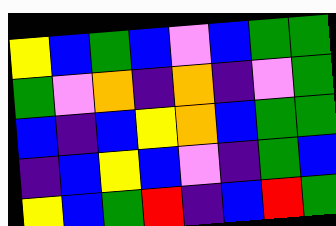[["yellow", "blue", "green", "blue", "violet", "blue", "green", "green"], ["green", "violet", "orange", "indigo", "orange", "indigo", "violet", "green"], ["blue", "indigo", "blue", "yellow", "orange", "blue", "green", "green"], ["indigo", "blue", "yellow", "blue", "violet", "indigo", "green", "blue"], ["yellow", "blue", "green", "red", "indigo", "blue", "red", "green"]]